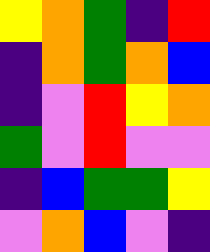[["yellow", "orange", "green", "indigo", "red"], ["indigo", "orange", "green", "orange", "blue"], ["indigo", "violet", "red", "yellow", "orange"], ["green", "violet", "red", "violet", "violet"], ["indigo", "blue", "green", "green", "yellow"], ["violet", "orange", "blue", "violet", "indigo"]]